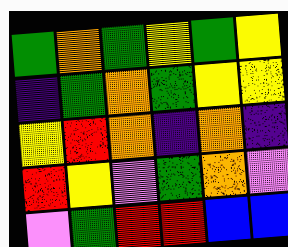[["green", "orange", "green", "yellow", "green", "yellow"], ["indigo", "green", "orange", "green", "yellow", "yellow"], ["yellow", "red", "orange", "indigo", "orange", "indigo"], ["red", "yellow", "violet", "green", "orange", "violet"], ["violet", "green", "red", "red", "blue", "blue"]]